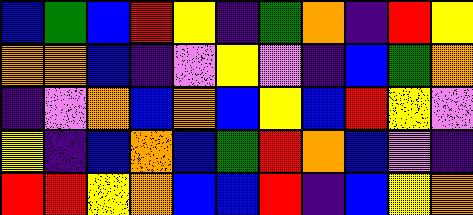[["blue", "green", "blue", "red", "yellow", "indigo", "green", "orange", "indigo", "red", "yellow"], ["orange", "orange", "blue", "indigo", "violet", "yellow", "violet", "indigo", "blue", "green", "orange"], ["indigo", "violet", "orange", "blue", "orange", "blue", "yellow", "blue", "red", "yellow", "violet"], ["yellow", "indigo", "blue", "orange", "blue", "green", "red", "orange", "blue", "violet", "indigo"], ["red", "red", "yellow", "orange", "blue", "blue", "red", "indigo", "blue", "yellow", "orange"]]